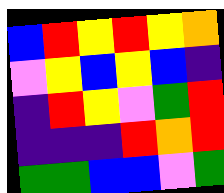[["blue", "red", "yellow", "red", "yellow", "orange"], ["violet", "yellow", "blue", "yellow", "blue", "indigo"], ["indigo", "red", "yellow", "violet", "green", "red"], ["indigo", "indigo", "indigo", "red", "orange", "red"], ["green", "green", "blue", "blue", "violet", "green"]]